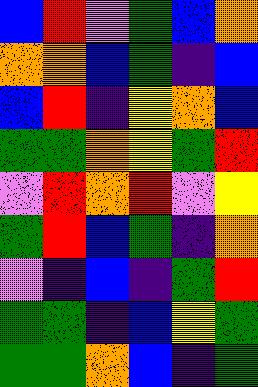[["blue", "red", "violet", "green", "blue", "orange"], ["orange", "orange", "blue", "green", "indigo", "blue"], ["blue", "red", "indigo", "yellow", "orange", "blue"], ["green", "green", "orange", "yellow", "green", "red"], ["violet", "red", "orange", "red", "violet", "yellow"], ["green", "red", "blue", "green", "indigo", "orange"], ["violet", "indigo", "blue", "indigo", "green", "red"], ["green", "green", "indigo", "blue", "yellow", "green"], ["green", "green", "orange", "blue", "indigo", "green"]]